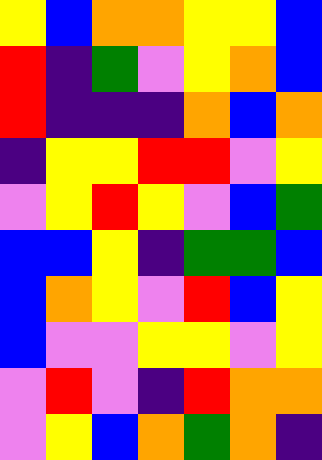[["yellow", "blue", "orange", "orange", "yellow", "yellow", "blue"], ["red", "indigo", "green", "violet", "yellow", "orange", "blue"], ["red", "indigo", "indigo", "indigo", "orange", "blue", "orange"], ["indigo", "yellow", "yellow", "red", "red", "violet", "yellow"], ["violet", "yellow", "red", "yellow", "violet", "blue", "green"], ["blue", "blue", "yellow", "indigo", "green", "green", "blue"], ["blue", "orange", "yellow", "violet", "red", "blue", "yellow"], ["blue", "violet", "violet", "yellow", "yellow", "violet", "yellow"], ["violet", "red", "violet", "indigo", "red", "orange", "orange"], ["violet", "yellow", "blue", "orange", "green", "orange", "indigo"]]